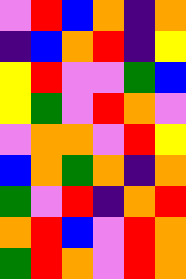[["violet", "red", "blue", "orange", "indigo", "orange"], ["indigo", "blue", "orange", "red", "indigo", "yellow"], ["yellow", "red", "violet", "violet", "green", "blue"], ["yellow", "green", "violet", "red", "orange", "violet"], ["violet", "orange", "orange", "violet", "red", "yellow"], ["blue", "orange", "green", "orange", "indigo", "orange"], ["green", "violet", "red", "indigo", "orange", "red"], ["orange", "red", "blue", "violet", "red", "orange"], ["green", "red", "orange", "violet", "red", "orange"]]